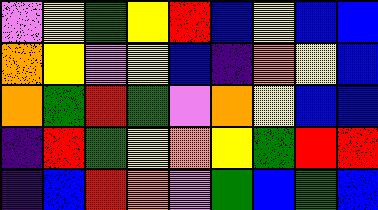[["violet", "yellow", "green", "yellow", "red", "blue", "yellow", "blue", "blue"], ["orange", "yellow", "violet", "yellow", "blue", "indigo", "orange", "yellow", "blue"], ["orange", "green", "red", "green", "violet", "orange", "yellow", "blue", "blue"], ["indigo", "red", "green", "yellow", "orange", "yellow", "green", "red", "red"], ["indigo", "blue", "red", "orange", "violet", "green", "blue", "green", "blue"]]